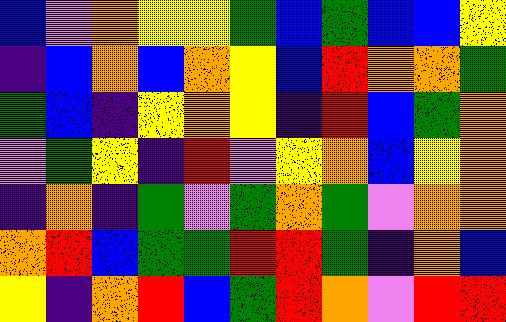[["blue", "violet", "orange", "yellow", "yellow", "green", "blue", "green", "blue", "blue", "yellow"], ["indigo", "blue", "orange", "blue", "orange", "yellow", "blue", "red", "orange", "orange", "green"], ["green", "blue", "indigo", "yellow", "orange", "yellow", "indigo", "red", "blue", "green", "orange"], ["violet", "green", "yellow", "indigo", "red", "violet", "yellow", "orange", "blue", "yellow", "orange"], ["indigo", "orange", "indigo", "green", "violet", "green", "orange", "green", "violet", "orange", "orange"], ["orange", "red", "blue", "green", "green", "red", "red", "green", "indigo", "orange", "blue"], ["yellow", "indigo", "orange", "red", "blue", "green", "red", "orange", "violet", "red", "red"]]